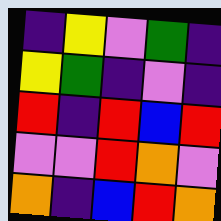[["indigo", "yellow", "violet", "green", "indigo"], ["yellow", "green", "indigo", "violet", "indigo"], ["red", "indigo", "red", "blue", "red"], ["violet", "violet", "red", "orange", "violet"], ["orange", "indigo", "blue", "red", "orange"]]